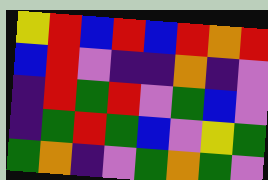[["yellow", "red", "blue", "red", "blue", "red", "orange", "red"], ["blue", "red", "violet", "indigo", "indigo", "orange", "indigo", "violet"], ["indigo", "red", "green", "red", "violet", "green", "blue", "violet"], ["indigo", "green", "red", "green", "blue", "violet", "yellow", "green"], ["green", "orange", "indigo", "violet", "green", "orange", "green", "violet"]]